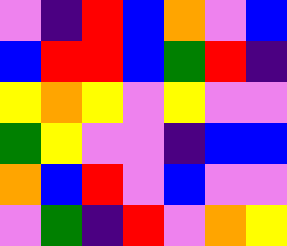[["violet", "indigo", "red", "blue", "orange", "violet", "blue"], ["blue", "red", "red", "blue", "green", "red", "indigo"], ["yellow", "orange", "yellow", "violet", "yellow", "violet", "violet"], ["green", "yellow", "violet", "violet", "indigo", "blue", "blue"], ["orange", "blue", "red", "violet", "blue", "violet", "violet"], ["violet", "green", "indigo", "red", "violet", "orange", "yellow"]]